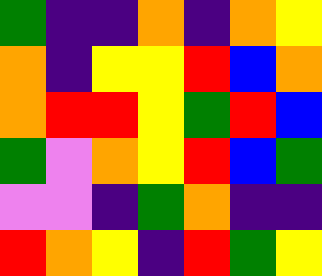[["green", "indigo", "indigo", "orange", "indigo", "orange", "yellow"], ["orange", "indigo", "yellow", "yellow", "red", "blue", "orange"], ["orange", "red", "red", "yellow", "green", "red", "blue"], ["green", "violet", "orange", "yellow", "red", "blue", "green"], ["violet", "violet", "indigo", "green", "orange", "indigo", "indigo"], ["red", "orange", "yellow", "indigo", "red", "green", "yellow"]]